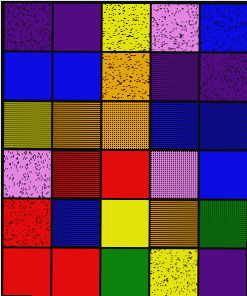[["indigo", "indigo", "yellow", "violet", "blue"], ["blue", "blue", "orange", "indigo", "indigo"], ["yellow", "orange", "orange", "blue", "blue"], ["violet", "red", "red", "violet", "blue"], ["red", "blue", "yellow", "orange", "green"], ["red", "red", "green", "yellow", "indigo"]]